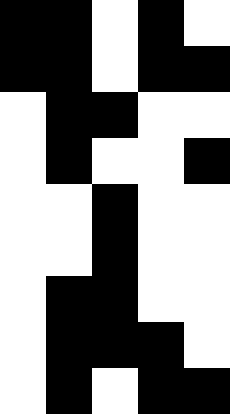[["black", "black", "white", "black", "white"], ["black", "black", "white", "black", "black"], ["white", "black", "black", "white", "white"], ["white", "black", "white", "white", "black"], ["white", "white", "black", "white", "white"], ["white", "white", "black", "white", "white"], ["white", "black", "black", "white", "white"], ["white", "black", "black", "black", "white"], ["white", "black", "white", "black", "black"]]